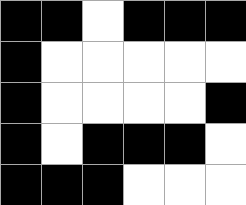[["black", "black", "white", "black", "black", "black"], ["black", "white", "white", "white", "white", "white"], ["black", "white", "white", "white", "white", "black"], ["black", "white", "black", "black", "black", "white"], ["black", "black", "black", "white", "white", "white"]]